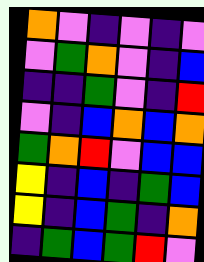[["orange", "violet", "indigo", "violet", "indigo", "violet"], ["violet", "green", "orange", "violet", "indigo", "blue"], ["indigo", "indigo", "green", "violet", "indigo", "red"], ["violet", "indigo", "blue", "orange", "blue", "orange"], ["green", "orange", "red", "violet", "blue", "blue"], ["yellow", "indigo", "blue", "indigo", "green", "blue"], ["yellow", "indigo", "blue", "green", "indigo", "orange"], ["indigo", "green", "blue", "green", "red", "violet"]]